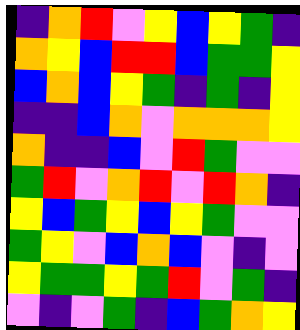[["indigo", "orange", "red", "violet", "yellow", "blue", "yellow", "green", "indigo"], ["orange", "yellow", "blue", "red", "red", "blue", "green", "green", "yellow"], ["blue", "orange", "blue", "yellow", "green", "indigo", "green", "indigo", "yellow"], ["indigo", "indigo", "blue", "orange", "violet", "orange", "orange", "orange", "yellow"], ["orange", "indigo", "indigo", "blue", "violet", "red", "green", "violet", "violet"], ["green", "red", "violet", "orange", "red", "violet", "red", "orange", "indigo"], ["yellow", "blue", "green", "yellow", "blue", "yellow", "green", "violet", "violet"], ["green", "yellow", "violet", "blue", "orange", "blue", "violet", "indigo", "violet"], ["yellow", "green", "green", "yellow", "green", "red", "violet", "green", "indigo"], ["violet", "indigo", "violet", "green", "indigo", "blue", "green", "orange", "yellow"]]